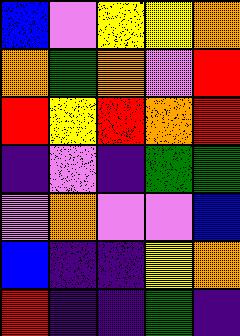[["blue", "violet", "yellow", "yellow", "orange"], ["orange", "green", "orange", "violet", "red"], ["red", "yellow", "red", "orange", "red"], ["indigo", "violet", "indigo", "green", "green"], ["violet", "orange", "violet", "violet", "blue"], ["blue", "indigo", "indigo", "yellow", "orange"], ["red", "indigo", "indigo", "green", "indigo"]]